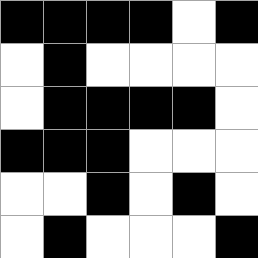[["black", "black", "black", "black", "white", "black"], ["white", "black", "white", "white", "white", "white"], ["white", "black", "black", "black", "black", "white"], ["black", "black", "black", "white", "white", "white"], ["white", "white", "black", "white", "black", "white"], ["white", "black", "white", "white", "white", "black"]]